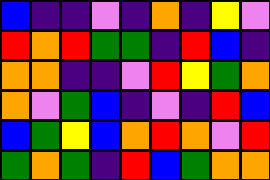[["blue", "indigo", "indigo", "violet", "indigo", "orange", "indigo", "yellow", "violet"], ["red", "orange", "red", "green", "green", "indigo", "red", "blue", "indigo"], ["orange", "orange", "indigo", "indigo", "violet", "red", "yellow", "green", "orange"], ["orange", "violet", "green", "blue", "indigo", "violet", "indigo", "red", "blue"], ["blue", "green", "yellow", "blue", "orange", "red", "orange", "violet", "red"], ["green", "orange", "green", "indigo", "red", "blue", "green", "orange", "orange"]]